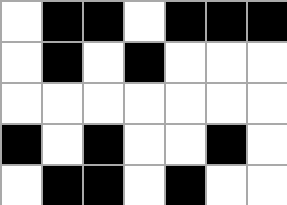[["white", "black", "black", "white", "black", "black", "black"], ["white", "black", "white", "black", "white", "white", "white"], ["white", "white", "white", "white", "white", "white", "white"], ["black", "white", "black", "white", "white", "black", "white"], ["white", "black", "black", "white", "black", "white", "white"]]